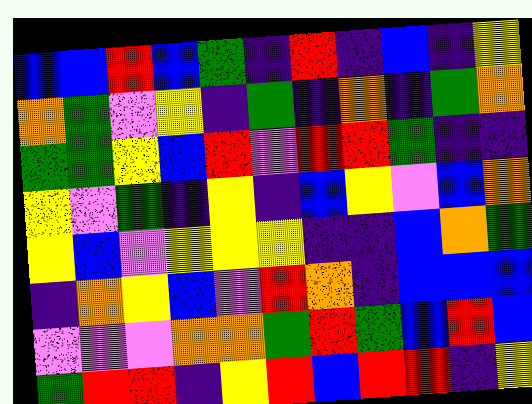[["blue", "blue", "red", "blue", "green", "indigo", "red", "indigo", "blue", "indigo", "yellow"], ["orange", "green", "violet", "yellow", "indigo", "green", "indigo", "orange", "indigo", "green", "orange"], ["green", "green", "yellow", "blue", "red", "violet", "red", "red", "green", "indigo", "indigo"], ["yellow", "violet", "green", "indigo", "yellow", "indigo", "blue", "yellow", "violet", "blue", "orange"], ["yellow", "blue", "violet", "yellow", "yellow", "yellow", "indigo", "indigo", "blue", "orange", "green"], ["indigo", "orange", "yellow", "blue", "violet", "red", "orange", "indigo", "blue", "blue", "blue"], ["violet", "violet", "violet", "orange", "orange", "green", "red", "green", "blue", "red", "blue"], ["green", "red", "red", "indigo", "yellow", "red", "blue", "red", "red", "indigo", "yellow"]]